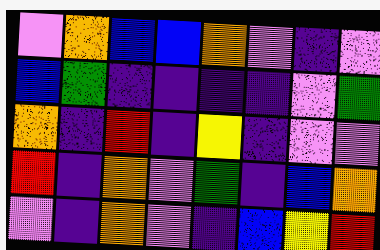[["violet", "orange", "blue", "blue", "orange", "violet", "indigo", "violet"], ["blue", "green", "indigo", "indigo", "indigo", "indigo", "violet", "green"], ["orange", "indigo", "red", "indigo", "yellow", "indigo", "violet", "violet"], ["red", "indigo", "orange", "violet", "green", "indigo", "blue", "orange"], ["violet", "indigo", "orange", "violet", "indigo", "blue", "yellow", "red"]]